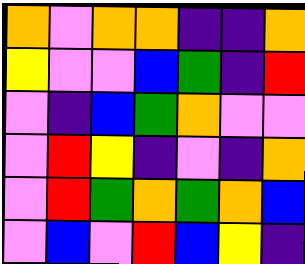[["orange", "violet", "orange", "orange", "indigo", "indigo", "orange"], ["yellow", "violet", "violet", "blue", "green", "indigo", "red"], ["violet", "indigo", "blue", "green", "orange", "violet", "violet"], ["violet", "red", "yellow", "indigo", "violet", "indigo", "orange"], ["violet", "red", "green", "orange", "green", "orange", "blue"], ["violet", "blue", "violet", "red", "blue", "yellow", "indigo"]]